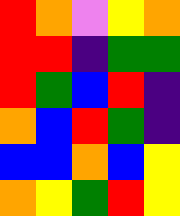[["red", "orange", "violet", "yellow", "orange"], ["red", "red", "indigo", "green", "green"], ["red", "green", "blue", "red", "indigo"], ["orange", "blue", "red", "green", "indigo"], ["blue", "blue", "orange", "blue", "yellow"], ["orange", "yellow", "green", "red", "yellow"]]